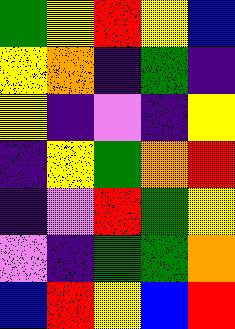[["green", "yellow", "red", "yellow", "blue"], ["yellow", "orange", "indigo", "green", "indigo"], ["yellow", "indigo", "violet", "indigo", "yellow"], ["indigo", "yellow", "green", "orange", "red"], ["indigo", "violet", "red", "green", "yellow"], ["violet", "indigo", "green", "green", "orange"], ["blue", "red", "yellow", "blue", "red"]]